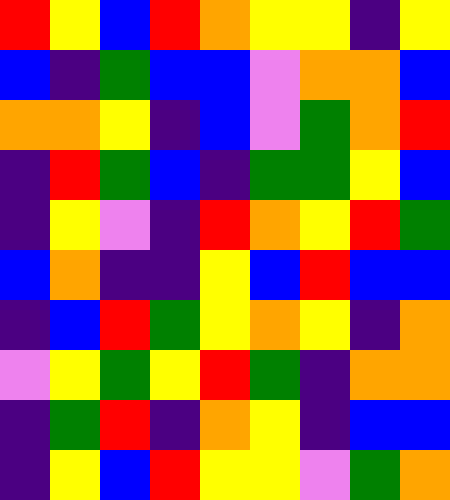[["red", "yellow", "blue", "red", "orange", "yellow", "yellow", "indigo", "yellow"], ["blue", "indigo", "green", "blue", "blue", "violet", "orange", "orange", "blue"], ["orange", "orange", "yellow", "indigo", "blue", "violet", "green", "orange", "red"], ["indigo", "red", "green", "blue", "indigo", "green", "green", "yellow", "blue"], ["indigo", "yellow", "violet", "indigo", "red", "orange", "yellow", "red", "green"], ["blue", "orange", "indigo", "indigo", "yellow", "blue", "red", "blue", "blue"], ["indigo", "blue", "red", "green", "yellow", "orange", "yellow", "indigo", "orange"], ["violet", "yellow", "green", "yellow", "red", "green", "indigo", "orange", "orange"], ["indigo", "green", "red", "indigo", "orange", "yellow", "indigo", "blue", "blue"], ["indigo", "yellow", "blue", "red", "yellow", "yellow", "violet", "green", "orange"]]